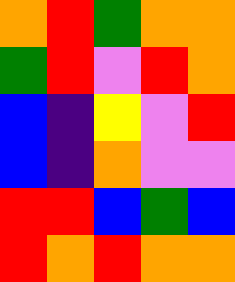[["orange", "red", "green", "orange", "orange"], ["green", "red", "violet", "red", "orange"], ["blue", "indigo", "yellow", "violet", "red"], ["blue", "indigo", "orange", "violet", "violet"], ["red", "red", "blue", "green", "blue"], ["red", "orange", "red", "orange", "orange"]]